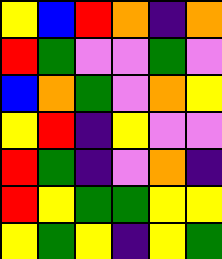[["yellow", "blue", "red", "orange", "indigo", "orange"], ["red", "green", "violet", "violet", "green", "violet"], ["blue", "orange", "green", "violet", "orange", "yellow"], ["yellow", "red", "indigo", "yellow", "violet", "violet"], ["red", "green", "indigo", "violet", "orange", "indigo"], ["red", "yellow", "green", "green", "yellow", "yellow"], ["yellow", "green", "yellow", "indigo", "yellow", "green"]]